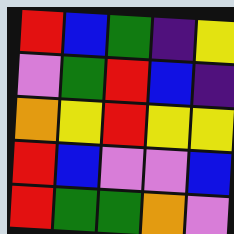[["red", "blue", "green", "indigo", "yellow"], ["violet", "green", "red", "blue", "indigo"], ["orange", "yellow", "red", "yellow", "yellow"], ["red", "blue", "violet", "violet", "blue"], ["red", "green", "green", "orange", "violet"]]